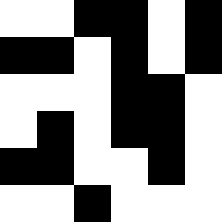[["white", "white", "black", "black", "white", "black"], ["black", "black", "white", "black", "white", "black"], ["white", "white", "white", "black", "black", "white"], ["white", "black", "white", "black", "black", "white"], ["black", "black", "white", "white", "black", "white"], ["white", "white", "black", "white", "white", "white"]]